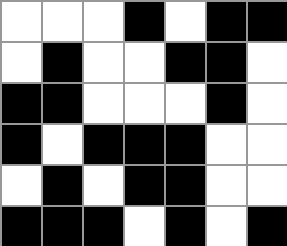[["white", "white", "white", "black", "white", "black", "black"], ["white", "black", "white", "white", "black", "black", "white"], ["black", "black", "white", "white", "white", "black", "white"], ["black", "white", "black", "black", "black", "white", "white"], ["white", "black", "white", "black", "black", "white", "white"], ["black", "black", "black", "white", "black", "white", "black"]]